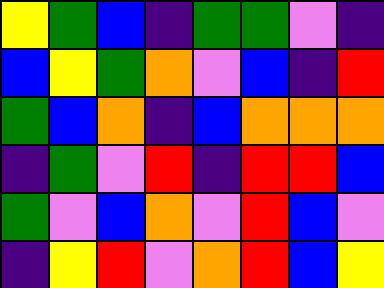[["yellow", "green", "blue", "indigo", "green", "green", "violet", "indigo"], ["blue", "yellow", "green", "orange", "violet", "blue", "indigo", "red"], ["green", "blue", "orange", "indigo", "blue", "orange", "orange", "orange"], ["indigo", "green", "violet", "red", "indigo", "red", "red", "blue"], ["green", "violet", "blue", "orange", "violet", "red", "blue", "violet"], ["indigo", "yellow", "red", "violet", "orange", "red", "blue", "yellow"]]